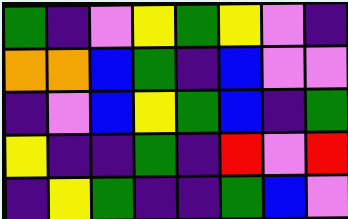[["green", "indigo", "violet", "yellow", "green", "yellow", "violet", "indigo"], ["orange", "orange", "blue", "green", "indigo", "blue", "violet", "violet"], ["indigo", "violet", "blue", "yellow", "green", "blue", "indigo", "green"], ["yellow", "indigo", "indigo", "green", "indigo", "red", "violet", "red"], ["indigo", "yellow", "green", "indigo", "indigo", "green", "blue", "violet"]]